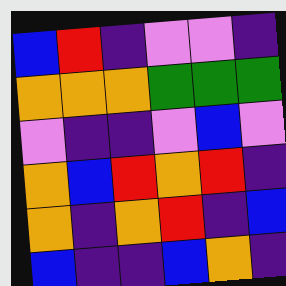[["blue", "red", "indigo", "violet", "violet", "indigo"], ["orange", "orange", "orange", "green", "green", "green"], ["violet", "indigo", "indigo", "violet", "blue", "violet"], ["orange", "blue", "red", "orange", "red", "indigo"], ["orange", "indigo", "orange", "red", "indigo", "blue"], ["blue", "indigo", "indigo", "blue", "orange", "indigo"]]